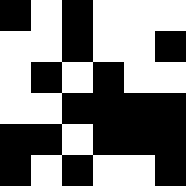[["black", "white", "black", "white", "white", "white"], ["white", "white", "black", "white", "white", "black"], ["white", "black", "white", "black", "white", "white"], ["white", "white", "black", "black", "black", "black"], ["black", "black", "white", "black", "black", "black"], ["black", "white", "black", "white", "white", "black"]]